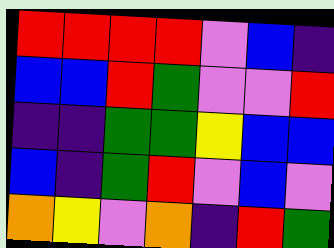[["red", "red", "red", "red", "violet", "blue", "indigo"], ["blue", "blue", "red", "green", "violet", "violet", "red"], ["indigo", "indigo", "green", "green", "yellow", "blue", "blue"], ["blue", "indigo", "green", "red", "violet", "blue", "violet"], ["orange", "yellow", "violet", "orange", "indigo", "red", "green"]]